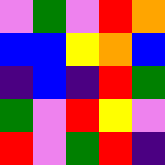[["violet", "green", "violet", "red", "orange"], ["blue", "blue", "yellow", "orange", "blue"], ["indigo", "blue", "indigo", "red", "green"], ["green", "violet", "red", "yellow", "violet"], ["red", "violet", "green", "red", "indigo"]]